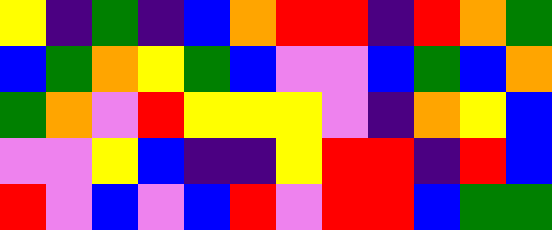[["yellow", "indigo", "green", "indigo", "blue", "orange", "red", "red", "indigo", "red", "orange", "green"], ["blue", "green", "orange", "yellow", "green", "blue", "violet", "violet", "blue", "green", "blue", "orange"], ["green", "orange", "violet", "red", "yellow", "yellow", "yellow", "violet", "indigo", "orange", "yellow", "blue"], ["violet", "violet", "yellow", "blue", "indigo", "indigo", "yellow", "red", "red", "indigo", "red", "blue"], ["red", "violet", "blue", "violet", "blue", "red", "violet", "red", "red", "blue", "green", "green"]]